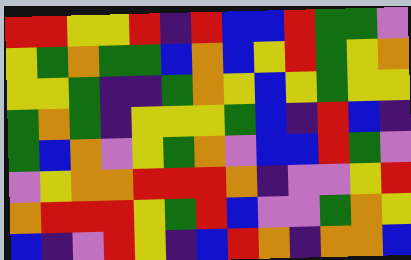[["red", "red", "yellow", "yellow", "red", "indigo", "red", "blue", "blue", "red", "green", "green", "violet"], ["yellow", "green", "orange", "green", "green", "blue", "orange", "blue", "yellow", "red", "green", "yellow", "orange"], ["yellow", "yellow", "green", "indigo", "indigo", "green", "orange", "yellow", "blue", "yellow", "green", "yellow", "yellow"], ["green", "orange", "green", "indigo", "yellow", "yellow", "yellow", "green", "blue", "indigo", "red", "blue", "indigo"], ["green", "blue", "orange", "violet", "yellow", "green", "orange", "violet", "blue", "blue", "red", "green", "violet"], ["violet", "yellow", "orange", "orange", "red", "red", "red", "orange", "indigo", "violet", "violet", "yellow", "red"], ["orange", "red", "red", "red", "yellow", "green", "red", "blue", "violet", "violet", "green", "orange", "yellow"], ["blue", "indigo", "violet", "red", "yellow", "indigo", "blue", "red", "orange", "indigo", "orange", "orange", "blue"]]